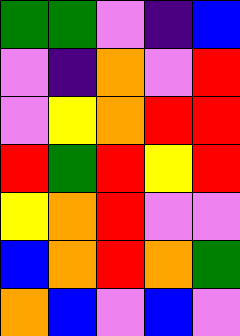[["green", "green", "violet", "indigo", "blue"], ["violet", "indigo", "orange", "violet", "red"], ["violet", "yellow", "orange", "red", "red"], ["red", "green", "red", "yellow", "red"], ["yellow", "orange", "red", "violet", "violet"], ["blue", "orange", "red", "orange", "green"], ["orange", "blue", "violet", "blue", "violet"]]